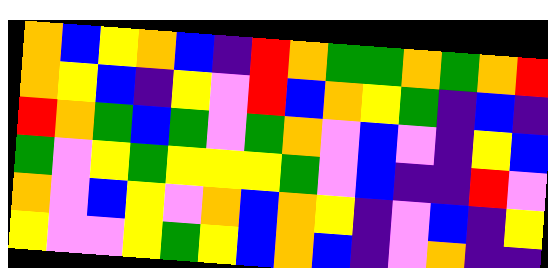[["orange", "blue", "yellow", "orange", "blue", "indigo", "red", "orange", "green", "green", "orange", "green", "orange", "red"], ["orange", "yellow", "blue", "indigo", "yellow", "violet", "red", "blue", "orange", "yellow", "green", "indigo", "blue", "indigo"], ["red", "orange", "green", "blue", "green", "violet", "green", "orange", "violet", "blue", "violet", "indigo", "yellow", "blue"], ["green", "violet", "yellow", "green", "yellow", "yellow", "yellow", "green", "violet", "blue", "indigo", "indigo", "red", "violet"], ["orange", "violet", "blue", "yellow", "violet", "orange", "blue", "orange", "yellow", "indigo", "violet", "blue", "indigo", "yellow"], ["yellow", "violet", "violet", "yellow", "green", "yellow", "blue", "orange", "blue", "indigo", "violet", "orange", "indigo", "indigo"]]